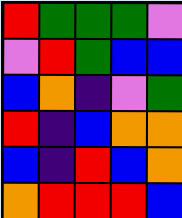[["red", "green", "green", "green", "violet"], ["violet", "red", "green", "blue", "blue"], ["blue", "orange", "indigo", "violet", "green"], ["red", "indigo", "blue", "orange", "orange"], ["blue", "indigo", "red", "blue", "orange"], ["orange", "red", "red", "red", "blue"]]